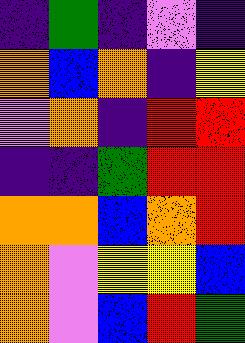[["indigo", "green", "indigo", "violet", "indigo"], ["orange", "blue", "orange", "indigo", "yellow"], ["violet", "orange", "indigo", "red", "red"], ["indigo", "indigo", "green", "red", "red"], ["orange", "orange", "blue", "orange", "red"], ["orange", "violet", "yellow", "yellow", "blue"], ["orange", "violet", "blue", "red", "green"]]